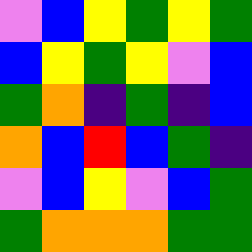[["violet", "blue", "yellow", "green", "yellow", "green"], ["blue", "yellow", "green", "yellow", "violet", "blue"], ["green", "orange", "indigo", "green", "indigo", "blue"], ["orange", "blue", "red", "blue", "green", "indigo"], ["violet", "blue", "yellow", "violet", "blue", "green"], ["green", "orange", "orange", "orange", "green", "green"]]